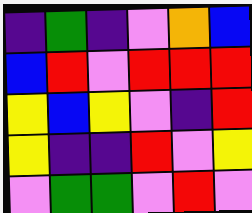[["indigo", "green", "indigo", "violet", "orange", "blue"], ["blue", "red", "violet", "red", "red", "red"], ["yellow", "blue", "yellow", "violet", "indigo", "red"], ["yellow", "indigo", "indigo", "red", "violet", "yellow"], ["violet", "green", "green", "violet", "red", "violet"]]